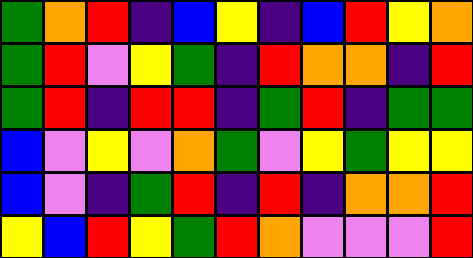[["green", "orange", "red", "indigo", "blue", "yellow", "indigo", "blue", "red", "yellow", "orange"], ["green", "red", "violet", "yellow", "green", "indigo", "red", "orange", "orange", "indigo", "red"], ["green", "red", "indigo", "red", "red", "indigo", "green", "red", "indigo", "green", "green"], ["blue", "violet", "yellow", "violet", "orange", "green", "violet", "yellow", "green", "yellow", "yellow"], ["blue", "violet", "indigo", "green", "red", "indigo", "red", "indigo", "orange", "orange", "red"], ["yellow", "blue", "red", "yellow", "green", "red", "orange", "violet", "violet", "violet", "red"]]